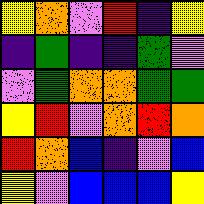[["yellow", "orange", "violet", "red", "indigo", "yellow"], ["indigo", "green", "indigo", "indigo", "green", "violet"], ["violet", "green", "orange", "orange", "green", "green"], ["yellow", "red", "violet", "orange", "red", "orange"], ["red", "orange", "blue", "indigo", "violet", "blue"], ["yellow", "violet", "blue", "blue", "blue", "yellow"]]